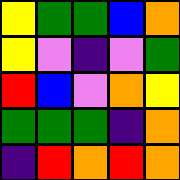[["yellow", "green", "green", "blue", "orange"], ["yellow", "violet", "indigo", "violet", "green"], ["red", "blue", "violet", "orange", "yellow"], ["green", "green", "green", "indigo", "orange"], ["indigo", "red", "orange", "red", "orange"]]